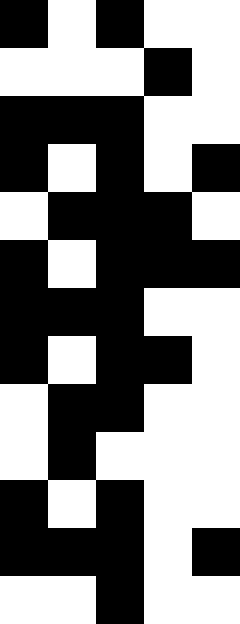[["black", "white", "black", "white", "white"], ["white", "white", "white", "black", "white"], ["black", "black", "black", "white", "white"], ["black", "white", "black", "white", "black"], ["white", "black", "black", "black", "white"], ["black", "white", "black", "black", "black"], ["black", "black", "black", "white", "white"], ["black", "white", "black", "black", "white"], ["white", "black", "black", "white", "white"], ["white", "black", "white", "white", "white"], ["black", "white", "black", "white", "white"], ["black", "black", "black", "white", "black"], ["white", "white", "black", "white", "white"]]